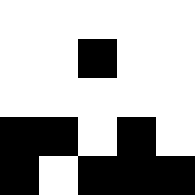[["white", "white", "white", "white", "white"], ["white", "white", "black", "white", "white"], ["white", "white", "white", "white", "white"], ["black", "black", "white", "black", "white"], ["black", "white", "black", "black", "black"]]